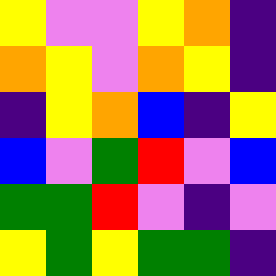[["yellow", "violet", "violet", "yellow", "orange", "indigo"], ["orange", "yellow", "violet", "orange", "yellow", "indigo"], ["indigo", "yellow", "orange", "blue", "indigo", "yellow"], ["blue", "violet", "green", "red", "violet", "blue"], ["green", "green", "red", "violet", "indigo", "violet"], ["yellow", "green", "yellow", "green", "green", "indigo"]]